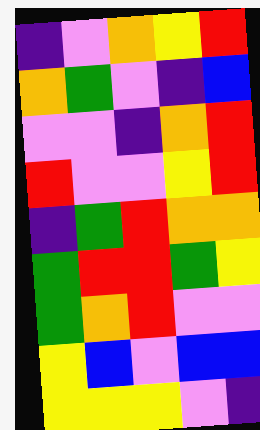[["indigo", "violet", "orange", "yellow", "red"], ["orange", "green", "violet", "indigo", "blue"], ["violet", "violet", "indigo", "orange", "red"], ["red", "violet", "violet", "yellow", "red"], ["indigo", "green", "red", "orange", "orange"], ["green", "red", "red", "green", "yellow"], ["green", "orange", "red", "violet", "violet"], ["yellow", "blue", "violet", "blue", "blue"], ["yellow", "yellow", "yellow", "violet", "indigo"]]